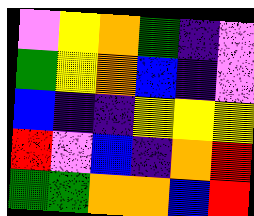[["violet", "yellow", "orange", "green", "indigo", "violet"], ["green", "yellow", "orange", "blue", "indigo", "violet"], ["blue", "indigo", "indigo", "yellow", "yellow", "yellow"], ["red", "violet", "blue", "indigo", "orange", "red"], ["green", "green", "orange", "orange", "blue", "red"]]